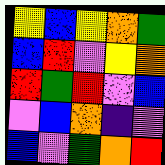[["yellow", "blue", "yellow", "orange", "green"], ["blue", "red", "violet", "yellow", "orange"], ["red", "green", "red", "violet", "blue"], ["violet", "blue", "orange", "indigo", "violet"], ["blue", "violet", "green", "orange", "red"]]